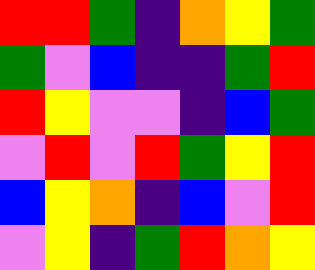[["red", "red", "green", "indigo", "orange", "yellow", "green"], ["green", "violet", "blue", "indigo", "indigo", "green", "red"], ["red", "yellow", "violet", "violet", "indigo", "blue", "green"], ["violet", "red", "violet", "red", "green", "yellow", "red"], ["blue", "yellow", "orange", "indigo", "blue", "violet", "red"], ["violet", "yellow", "indigo", "green", "red", "orange", "yellow"]]